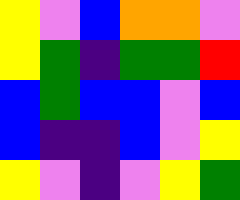[["yellow", "violet", "blue", "orange", "orange", "violet"], ["yellow", "green", "indigo", "green", "green", "red"], ["blue", "green", "blue", "blue", "violet", "blue"], ["blue", "indigo", "indigo", "blue", "violet", "yellow"], ["yellow", "violet", "indigo", "violet", "yellow", "green"]]